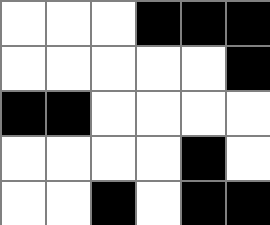[["white", "white", "white", "black", "black", "black"], ["white", "white", "white", "white", "white", "black"], ["black", "black", "white", "white", "white", "white"], ["white", "white", "white", "white", "black", "white"], ["white", "white", "black", "white", "black", "black"]]